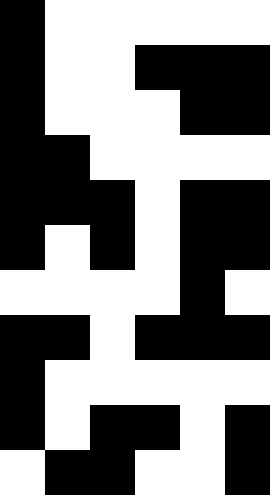[["black", "white", "white", "white", "white", "white"], ["black", "white", "white", "black", "black", "black"], ["black", "white", "white", "white", "black", "black"], ["black", "black", "white", "white", "white", "white"], ["black", "black", "black", "white", "black", "black"], ["black", "white", "black", "white", "black", "black"], ["white", "white", "white", "white", "black", "white"], ["black", "black", "white", "black", "black", "black"], ["black", "white", "white", "white", "white", "white"], ["black", "white", "black", "black", "white", "black"], ["white", "black", "black", "white", "white", "black"]]